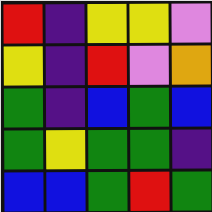[["red", "indigo", "yellow", "yellow", "violet"], ["yellow", "indigo", "red", "violet", "orange"], ["green", "indigo", "blue", "green", "blue"], ["green", "yellow", "green", "green", "indigo"], ["blue", "blue", "green", "red", "green"]]